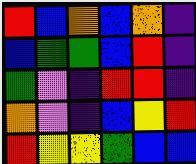[["red", "blue", "orange", "blue", "orange", "indigo"], ["blue", "green", "green", "blue", "red", "indigo"], ["green", "violet", "indigo", "red", "red", "indigo"], ["orange", "violet", "indigo", "blue", "yellow", "red"], ["red", "yellow", "yellow", "green", "blue", "blue"]]